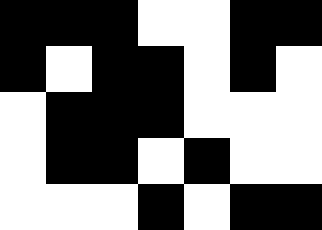[["black", "black", "black", "white", "white", "black", "black"], ["black", "white", "black", "black", "white", "black", "white"], ["white", "black", "black", "black", "white", "white", "white"], ["white", "black", "black", "white", "black", "white", "white"], ["white", "white", "white", "black", "white", "black", "black"]]